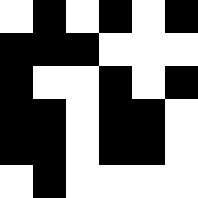[["white", "black", "white", "black", "white", "black"], ["black", "black", "black", "white", "white", "white"], ["black", "white", "white", "black", "white", "black"], ["black", "black", "white", "black", "black", "white"], ["black", "black", "white", "black", "black", "white"], ["white", "black", "white", "white", "white", "white"]]